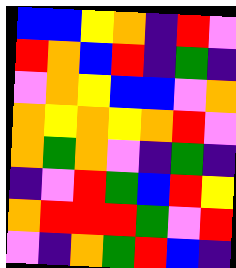[["blue", "blue", "yellow", "orange", "indigo", "red", "violet"], ["red", "orange", "blue", "red", "indigo", "green", "indigo"], ["violet", "orange", "yellow", "blue", "blue", "violet", "orange"], ["orange", "yellow", "orange", "yellow", "orange", "red", "violet"], ["orange", "green", "orange", "violet", "indigo", "green", "indigo"], ["indigo", "violet", "red", "green", "blue", "red", "yellow"], ["orange", "red", "red", "red", "green", "violet", "red"], ["violet", "indigo", "orange", "green", "red", "blue", "indigo"]]